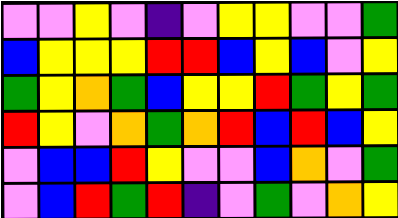[["violet", "violet", "yellow", "violet", "indigo", "violet", "yellow", "yellow", "violet", "violet", "green"], ["blue", "yellow", "yellow", "yellow", "red", "red", "blue", "yellow", "blue", "violet", "yellow"], ["green", "yellow", "orange", "green", "blue", "yellow", "yellow", "red", "green", "yellow", "green"], ["red", "yellow", "violet", "orange", "green", "orange", "red", "blue", "red", "blue", "yellow"], ["violet", "blue", "blue", "red", "yellow", "violet", "violet", "blue", "orange", "violet", "green"], ["violet", "blue", "red", "green", "red", "indigo", "violet", "green", "violet", "orange", "yellow"]]